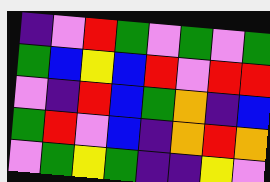[["indigo", "violet", "red", "green", "violet", "green", "violet", "green"], ["green", "blue", "yellow", "blue", "red", "violet", "red", "red"], ["violet", "indigo", "red", "blue", "green", "orange", "indigo", "blue"], ["green", "red", "violet", "blue", "indigo", "orange", "red", "orange"], ["violet", "green", "yellow", "green", "indigo", "indigo", "yellow", "violet"]]